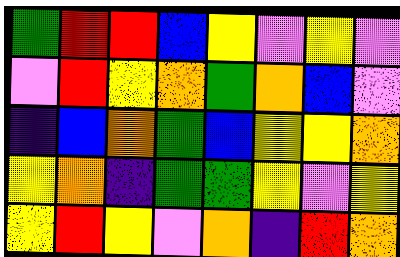[["green", "red", "red", "blue", "yellow", "violet", "yellow", "violet"], ["violet", "red", "yellow", "orange", "green", "orange", "blue", "violet"], ["indigo", "blue", "orange", "green", "blue", "yellow", "yellow", "orange"], ["yellow", "orange", "indigo", "green", "green", "yellow", "violet", "yellow"], ["yellow", "red", "yellow", "violet", "orange", "indigo", "red", "orange"]]